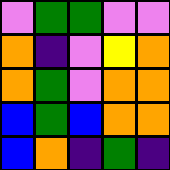[["violet", "green", "green", "violet", "violet"], ["orange", "indigo", "violet", "yellow", "orange"], ["orange", "green", "violet", "orange", "orange"], ["blue", "green", "blue", "orange", "orange"], ["blue", "orange", "indigo", "green", "indigo"]]